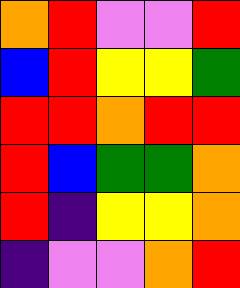[["orange", "red", "violet", "violet", "red"], ["blue", "red", "yellow", "yellow", "green"], ["red", "red", "orange", "red", "red"], ["red", "blue", "green", "green", "orange"], ["red", "indigo", "yellow", "yellow", "orange"], ["indigo", "violet", "violet", "orange", "red"]]